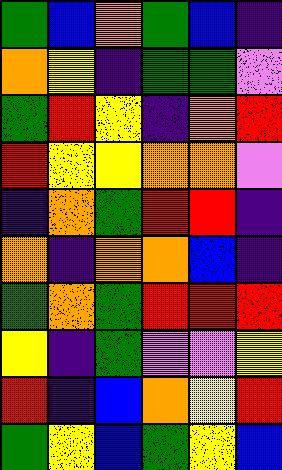[["green", "blue", "orange", "green", "blue", "indigo"], ["orange", "yellow", "indigo", "green", "green", "violet"], ["green", "red", "yellow", "indigo", "orange", "red"], ["red", "yellow", "yellow", "orange", "orange", "violet"], ["indigo", "orange", "green", "red", "red", "indigo"], ["orange", "indigo", "orange", "orange", "blue", "indigo"], ["green", "orange", "green", "red", "red", "red"], ["yellow", "indigo", "green", "violet", "violet", "yellow"], ["red", "indigo", "blue", "orange", "yellow", "red"], ["green", "yellow", "blue", "green", "yellow", "blue"]]